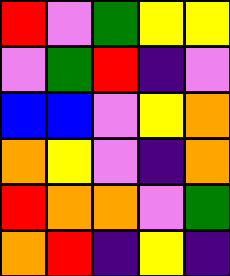[["red", "violet", "green", "yellow", "yellow"], ["violet", "green", "red", "indigo", "violet"], ["blue", "blue", "violet", "yellow", "orange"], ["orange", "yellow", "violet", "indigo", "orange"], ["red", "orange", "orange", "violet", "green"], ["orange", "red", "indigo", "yellow", "indigo"]]